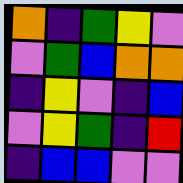[["orange", "indigo", "green", "yellow", "violet"], ["violet", "green", "blue", "orange", "orange"], ["indigo", "yellow", "violet", "indigo", "blue"], ["violet", "yellow", "green", "indigo", "red"], ["indigo", "blue", "blue", "violet", "violet"]]